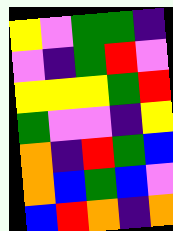[["yellow", "violet", "green", "green", "indigo"], ["violet", "indigo", "green", "red", "violet"], ["yellow", "yellow", "yellow", "green", "red"], ["green", "violet", "violet", "indigo", "yellow"], ["orange", "indigo", "red", "green", "blue"], ["orange", "blue", "green", "blue", "violet"], ["blue", "red", "orange", "indigo", "orange"]]